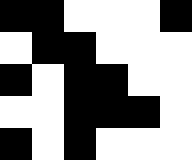[["black", "black", "white", "white", "white", "black"], ["white", "black", "black", "white", "white", "white"], ["black", "white", "black", "black", "white", "white"], ["white", "white", "black", "black", "black", "white"], ["black", "white", "black", "white", "white", "white"]]